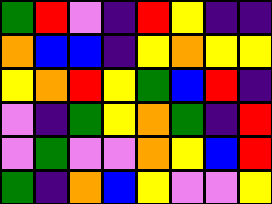[["green", "red", "violet", "indigo", "red", "yellow", "indigo", "indigo"], ["orange", "blue", "blue", "indigo", "yellow", "orange", "yellow", "yellow"], ["yellow", "orange", "red", "yellow", "green", "blue", "red", "indigo"], ["violet", "indigo", "green", "yellow", "orange", "green", "indigo", "red"], ["violet", "green", "violet", "violet", "orange", "yellow", "blue", "red"], ["green", "indigo", "orange", "blue", "yellow", "violet", "violet", "yellow"]]